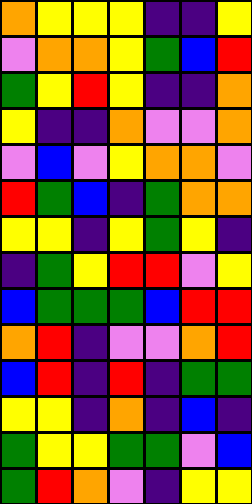[["orange", "yellow", "yellow", "yellow", "indigo", "indigo", "yellow"], ["violet", "orange", "orange", "yellow", "green", "blue", "red"], ["green", "yellow", "red", "yellow", "indigo", "indigo", "orange"], ["yellow", "indigo", "indigo", "orange", "violet", "violet", "orange"], ["violet", "blue", "violet", "yellow", "orange", "orange", "violet"], ["red", "green", "blue", "indigo", "green", "orange", "orange"], ["yellow", "yellow", "indigo", "yellow", "green", "yellow", "indigo"], ["indigo", "green", "yellow", "red", "red", "violet", "yellow"], ["blue", "green", "green", "green", "blue", "red", "red"], ["orange", "red", "indigo", "violet", "violet", "orange", "red"], ["blue", "red", "indigo", "red", "indigo", "green", "green"], ["yellow", "yellow", "indigo", "orange", "indigo", "blue", "indigo"], ["green", "yellow", "yellow", "green", "green", "violet", "blue"], ["green", "red", "orange", "violet", "indigo", "yellow", "yellow"]]